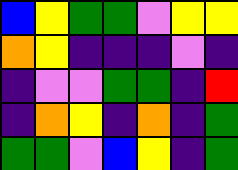[["blue", "yellow", "green", "green", "violet", "yellow", "yellow"], ["orange", "yellow", "indigo", "indigo", "indigo", "violet", "indigo"], ["indigo", "violet", "violet", "green", "green", "indigo", "red"], ["indigo", "orange", "yellow", "indigo", "orange", "indigo", "green"], ["green", "green", "violet", "blue", "yellow", "indigo", "green"]]